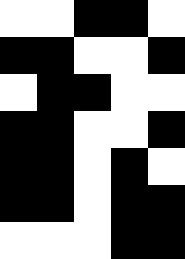[["white", "white", "black", "black", "white"], ["black", "black", "white", "white", "black"], ["white", "black", "black", "white", "white"], ["black", "black", "white", "white", "black"], ["black", "black", "white", "black", "white"], ["black", "black", "white", "black", "black"], ["white", "white", "white", "black", "black"]]